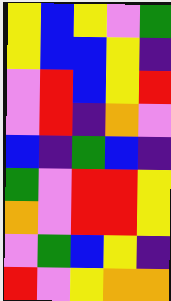[["yellow", "blue", "yellow", "violet", "green"], ["yellow", "blue", "blue", "yellow", "indigo"], ["violet", "red", "blue", "yellow", "red"], ["violet", "red", "indigo", "orange", "violet"], ["blue", "indigo", "green", "blue", "indigo"], ["green", "violet", "red", "red", "yellow"], ["orange", "violet", "red", "red", "yellow"], ["violet", "green", "blue", "yellow", "indigo"], ["red", "violet", "yellow", "orange", "orange"]]